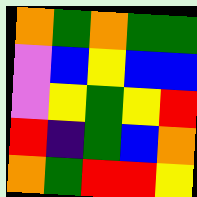[["orange", "green", "orange", "green", "green"], ["violet", "blue", "yellow", "blue", "blue"], ["violet", "yellow", "green", "yellow", "red"], ["red", "indigo", "green", "blue", "orange"], ["orange", "green", "red", "red", "yellow"]]